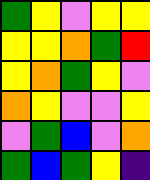[["green", "yellow", "violet", "yellow", "yellow"], ["yellow", "yellow", "orange", "green", "red"], ["yellow", "orange", "green", "yellow", "violet"], ["orange", "yellow", "violet", "violet", "yellow"], ["violet", "green", "blue", "violet", "orange"], ["green", "blue", "green", "yellow", "indigo"]]